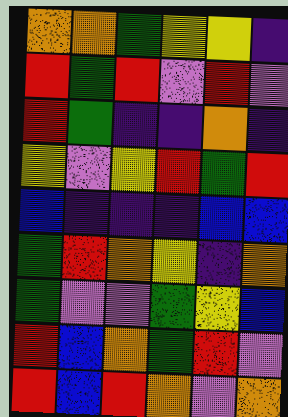[["orange", "orange", "green", "yellow", "yellow", "indigo"], ["red", "green", "red", "violet", "red", "violet"], ["red", "green", "indigo", "indigo", "orange", "indigo"], ["yellow", "violet", "yellow", "red", "green", "red"], ["blue", "indigo", "indigo", "indigo", "blue", "blue"], ["green", "red", "orange", "yellow", "indigo", "orange"], ["green", "violet", "violet", "green", "yellow", "blue"], ["red", "blue", "orange", "green", "red", "violet"], ["red", "blue", "red", "orange", "violet", "orange"]]